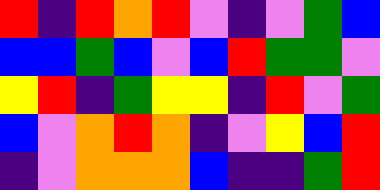[["red", "indigo", "red", "orange", "red", "violet", "indigo", "violet", "green", "blue"], ["blue", "blue", "green", "blue", "violet", "blue", "red", "green", "green", "violet"], ["yellow", "red", "indigo", "green", "yellow", "yellow", "indigo", "red", "violet", "green"], ["blue", "violet", "orange", "red", "orange", "indigo", "violet", "yellow", "blue", "red"], ["indigo", "violet", "orange", "orange", "orange", "blue", "indigo", "indigo", "green", "red"]]